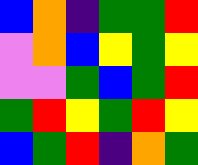[["blue", "orange", "indigo", "green", "green", "red"], ["violet", "orange", "blue", "yellow", "green", "yellow"], ["violet", "violet", "green", "blue", "green", "red"], ["green", "red", "yellow", "green", "red", "yellow"], ["blue", "green", "red", "indigo", "orange", "green"]]